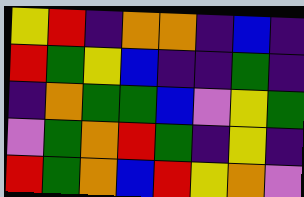[["yellow", "red", "indigo", "orange", "orange", "indigo", "blue", "indigo"], ["red", "green", "yellow", "blue", "indigo", "indigo", "green", "indigo"], ["indigo", "orange", "green", "green", "blue", "violet", "yellow", "green"], ["violet", "green", "orange", "red", "green", "indigo", "yellow", "indigo"], ["red", "green", "orange", "blue", "red", "yellow", "orange", "violet"]]